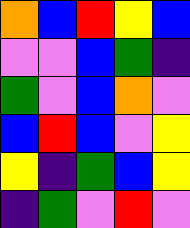[["orange", "blue", "red", "yellow", "blue"], ["violet", "violet", "blue", "green", "indigo"], ["green", "violet", "blue", "orange", "violet"], ["blue", "red", "blue", "violet", "yellow"], ["yellow", "indigo", "green", "blue", "yellow"], ["indigo", "green", "violet", "red", "violet"]]